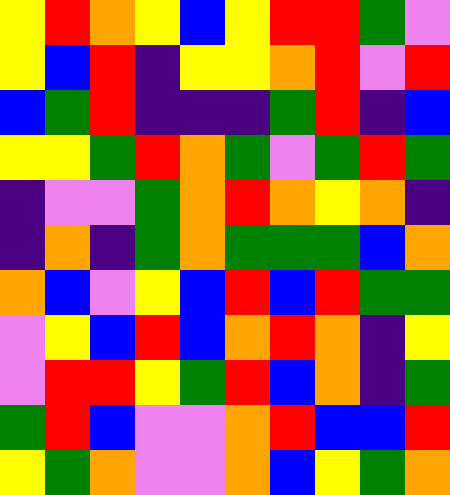[["yellow", "red", "orange", "yellow", "blue", "yellow", "red", "red", "green", "violet"], ["yellow", "blue", "red", "indigo", "yellow", "yellow", "orange", "red", "violet", "red"], ["blue", "green", "red", "indigo", "indigo", "indigo", "green", "red", "indigo", "blue"], ["yellow", "yellow", "green", "red", "orange", "green", "violet", "green", "red", "green"], ["indigo", "violet", "violet", "green", "orange", "red", "orange", "yellow", "orange", "indigo"], ["indigo", "orange", "indigo", "green", "orange", "green", "green", "green", "blue", "orange"], ["orange", "blue", "violet", "yellow", "blue", "red", "blue", "red", "green", "green"], ["violet", "yellow", "blue", "red", "blue", "orange", "red", "orange", "indigo", "yellow"], ["violet", "red", "red", "yellow", "green", "red", "blue", "orange", "indigo", "green"], ["green", "red", "blue", "violet", "violet", "orange", "red", "blue", "blue", "red"], ["yellow", "green", "orange", "violet", "violet", "orange", "blue", "yellow", "green", "orange"]]